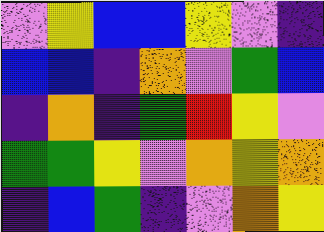[["violet", "yellow", "blue", "blue", "yellow", "violet", "indigo"], ["blue", "blue", "indigo", "orange", "violet", "green", "blue"], ["indigo", "orange", "indigo", "green", "red", "yellow", "violet"], ["green", "green", "yellow", "violet", "orange", "yellow", "orange"], ["indigo", "blue", "green", "indigo", "violet", "orange", "yellow"]]